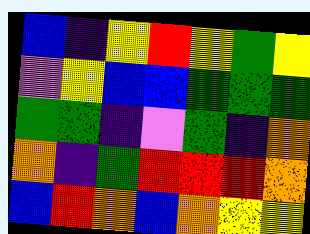[["blue", "indigo", "yellow", "red", "yellow", "green", "yellow"], ["violet", "yellow", "blue", "blue", "green", "green", "green"], ["green", "green", "indigo", "violet", "green", "indigo", "orange"], ["orange", "indigo", "green", "red", "red", "red", "orange"], ["blue", "red", "orange", "blue", "orange", "yellow", "yellow"]]